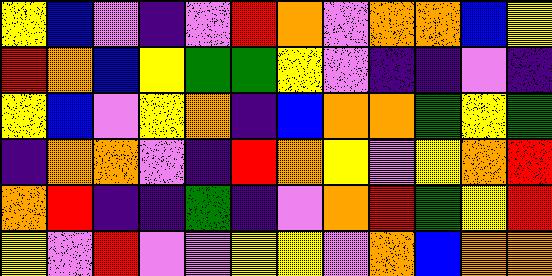[["yellow", "blue", "violet", "indigo", "violet", "red", "orange", "violet", "orange", "orange", "blue", "yellow"], ["red", "orange", "blue", "yellow", "green", "green", "yellow", "violet", "indigo", "indigo", "violet", "indigo"], ["yellow", "blue", "violet", "yellow", "orange", "indigo", "blue", "orange", "orange", "green", "yellow", "green"], ["indigo", "orange", "orange", "violet", "indigo", "red", "orange", "yellow", "violet", "yellow", "orange", "red"], ["orange", "red", "indigo", "indigo", "green", "indigo", "violet", "orange", "red", "green", "yellow", "red"], ["yellow", "violet", "red", "violet", "violet", "yellow", "yellow", "violet", "orange", "blue", "orange", "orange"]]